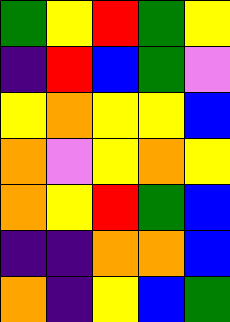[["green", "yellow", "red", "green", "yellow"], ["indigo", "red", "blue", "green", "violet"], ["yellow", "orange", "yellow", "yellow", "blue"], ["orange", "violet", "yellow", "orange", "yellow"], ["orange", "yellow", "red", "green", "blue"], ["indigo", "indigo", "orange", "orange", "blue"], ["orange", "indigo", "yellow", "blue", "green"]]